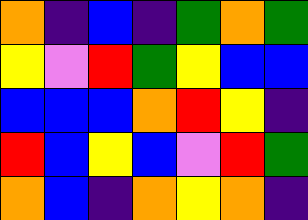[["orange", "indigo", "blue", "indigo", "green", "orange", "green"], ["yellow", "violet", "red", "green", "yellow", "blue", "blue"], ["blue", "blue", "blue", "orange", "red", "yellow", "indigo"], ["red", "blue", "yellow", "blue", "violet", "red", "green"], ["orange", "blue", "indigo", "orange", "yellow", "orange", "indigo"]]